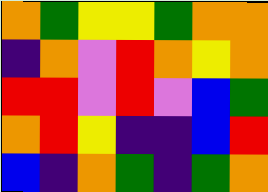[["orange", "green", "yellow", "yellow", "green", "orange", "orange"], ["indigo", "orange", "violet", "red", "orange", "yellow", "orange"], ["red", "red", "violet", "red", "violet", "blue", "green"], ["orange", "red", "yellow", "indigo", "indigo", "blue", "red"], ["blue", "indigo", "orange", "green", "indigo", "green", "orange"]]